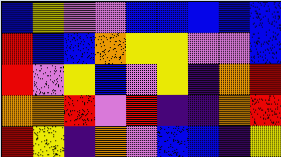[["blue", "yellow", "violet", "violet", "blue", "blue", "blue", "blue", "blue"], ["red", "blue", "blue", "orange", "yellow", "yellow", "violet", "violet", "blue"], ["red", "violet", "yellow", "blue", "violet", "yellow", "indigo", "orange", "red"], ["orange", "orange", "red", "violet", "red", "indigo", "indigo", "orange", "red"], ["red", "yellow", "indigo", "orange", "violet", "blue", "blue", "indigo", "yellow"]]